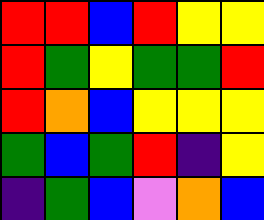[["red", "red", "blue", "red", "yellow", "yellow"], ["red", "green", "yellow", "green", "green", "red"], ["red", "orange", "blue", "yellow", "yellow", "yellow"], ["green", "blue", "green", "red", "indigo", "yellow"], ["indigo", "green", "blue", "violet", "orange", "blue"]]